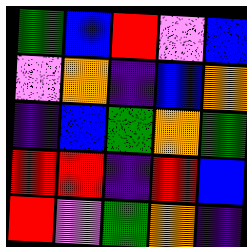[["green", "blue", "red", "violet", "blue"], ["violet", "orange", "indigo", "blue", "orange"], ["indigo", "blue", "green", "orange", "green"], ["red", "red", "indigo", "red", "blue"], ["red", "violet", "green", "orange", "indigo"]]